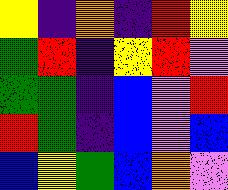[["yellow", "indigo", "orange", "indigo", "red", "yellow"], ["green", "red", "indigo", "yellow", "red", "violet"], ["green", "green", "indigo", "blue", "violet", "red"], ["red", "green", "indigo", "blue", "violet", "blue"], ["blue", "yellow", "green", "blue", "orange", "violet"]]